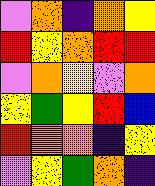[["violet", "orange", "indigo", "orange", "yellow"], ["red", "yellow", "orange", "red", "red"], ["violet", "orange", "yellow", "violet", "orange"], ["yellow", "green", "yellow", "red", "blue"], ["red", "orange", "orange", "indigo", "yellow"], ["violet", "yellow", "green", "orange", "indigo"]]